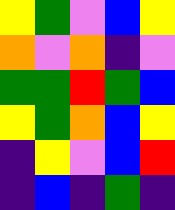[["yellow", "green", "violet", "blue", "yellow"], ["orange", "violet", "orange", "indigo", "violet"], ["green", "green", "red", "green", "blue"], ["yellow", "green", "orange", "blue", "yellow"], ["indigo", "yellow", "violet", "blue", "red"], ["indigo", "blue", "indigo", "green", "indigo"]]